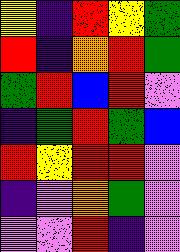[["yellow", "indigo", "red", "yellow", "green"], ["red", "indigo", "orange", "red", "green"], ["green", "red", "blue", "red", "violet"], ["indigo", "green", "red", "green", "blue"], ["red", "yellow", "red", "red", "violet"], ["indigo", "violet", "orange", "green", "violet"], ["violet", "violet", "red", "indigo", "violet"]]